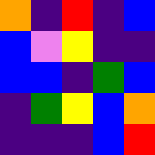[["orange", "indigo", "red", "indigo", "blue"], ["blue", "violet", "yellow", "indigo", "indigo"], ["blue", "blue", "indigo", "green", "blue"], ["indigo", "green", "yellow", "blue", "orange"], ["indigo", "indigo", "indigo", "blue", "red"]]